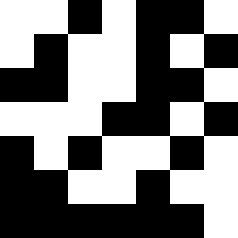[["white", "white", "black", "white", "black", "black", "white"], ["white", "black", "white", "white", "black", "white", "black"], ["black", "black", "white", "white", "black", "black", "white"], ["white", "white", "white", "black", "black", "white", "black"], ["black", "white", "black", "white", "white", "black", "white"], ["black", "black", "white", "white", "black", "white", "white"], ["black", "black", "black", "black", "black", "black", "white"]]